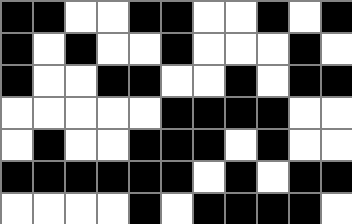[["black", "black", "white", "white", "black", "black", "white", "white", "black", "white", "black"], ["black", "white", "black", "white", "white", "black", "white", "white", "white", "black", "white"], ["black", "white", "white", "black", "black", "white", "white", "black", "white", "black", "black"], ["white", "white", "white", "white", "white", "black", "black", "black", "black", "white", "white"], ["white", "black", "white", "white", "black", "black", "black", "white", "black", "white", "white"], ["black", "black", "black", "black", "black", "black", "white", "black", "white", "black", "black"], ["white", "white", "white", "white", "black", "white", "black", "black", "black", "black", "white"]]